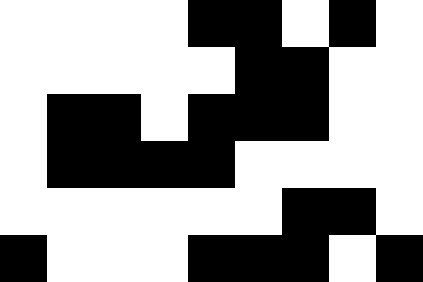[["white", "white", "white", "white", "black", "black", "white", "black", "white"], ["white", "white", "white", "white", "white", "black", "black", "white", "white"], ["white", "black", "black", "white", "black", "black", "black", "white", "white"], ["white", "black", "black", "black", "black", "white", "white", "white", "white"], ["white", "white", "white", "white", "white", "white", "black", "black", "white"], ["black", "white", "white", "white", "black", "black", "black", "white", "black"]]